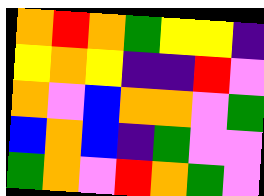[["orange", "red", "orange", "green", "yellow", "yellow", "indigo"], ["yellow", "orange", "yellow", "indigo", "indigo", "red", "violet"], ["orange", "violet", "blue", "orange", "orange", "violet", "green"], ["blue", "orange", "blue", "indigo", "green", "violet", "violet"], ["green", "orange", "violet", "red", "orange", "green", "violet"]]